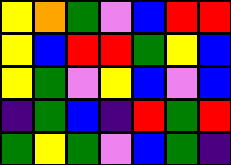[["yellow", "orange", "green", "violet", "blue", "red", "red"], ["yellow", "blue", "red", "red", "green", "yellow", "blue"], ["yellow", "green", "violet", "yellow", "blue", "violet", "blue"], ["indigo", "green", "blue", "indigo", "red", "green", "red"], ["green", "yellow", "green", "violet", "blue", "green", "indigo"]]